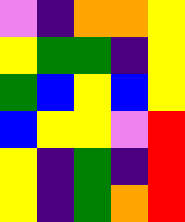[["violet", "indigo", "orange", "orange", "yellow"], ["yellow", "green", "green", "indigo", "yellow"], ["green", "blue", "yellow", "blue", "yellow"], ["blue", "yellow", "yellow", "violet", "red"], ["yellow", "indigo", "green", "indigo", "red"], ["yellow", "indigo", "green", "orange", "red"]]